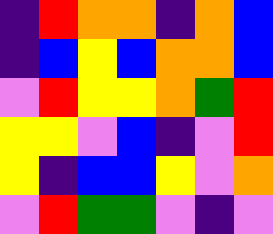[["indigo", "red", "orange", "orange", "indigo", "orange", "blue"], ["indigo", "blue", "yellow", "blue", "orange", "orange", "blue"], ["violet", "red", "yellow", "yellow", "orange", "green", "red"], ["yellow", "yellow", "violet", "blue", "indigo", "violet", "red"], ["yellow", "indigo", "blue", "blue", "yellow", "violet", "orange"], ["violet", "red", "green", "green", "violet", "indigo", "violet"]]